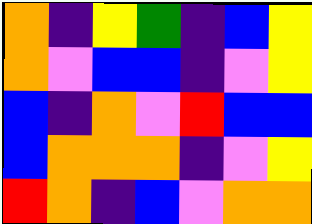[["orange", "indigo", "yellow", "green", "indigo", "blue", "yellow"], ["orange", "violet", "blue", "blue", "indigo", "violet", "yellow"], ["blue", "indigo", "orange", "violet", "red", "blue", "blue"], ["blue", "orange", "orange", "orange", "indigo", "violet", "yellow"], ["red", "orange", "indigo", "blue", "violet", "orange", "orange"]]